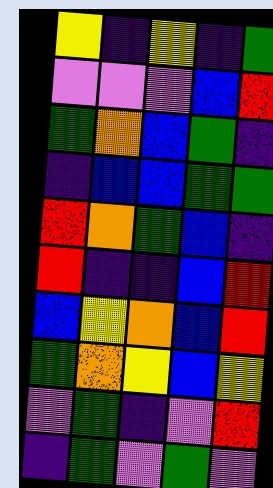[["yellow", "indigo", "yellow", "indigo", "green"], ["violet", "violet", "violet", "blue", "red"], ["green", "orange", "blue", "green", "indigo"], ["indigo", "blue", "blue", "green", "green"], ["red", "orange", "green", "blue", "indigo"], ["red", "indigo", "indigo", "blue", "red"], ["blue", "yellow", "orange", "blue", "red"], ["green", "orange", "yellow", "blue", "yellow"], ["violet", "green", "indigo", "violet", "red"], ["indigo", "green", "violet", "green", "violet"]]